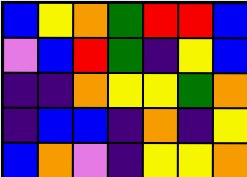[["blue", "yellow", "orange", "green", "red", "red", "blue"], ["violet", "blue", "red", "green", "indigo", "yellow", "blue"], ["indigo", "indigo", "orange", "yellow", "yellow", "green", "orange"], ["indigo", "blue", "blue", "indigo", "orange", "indigo", "yellow"], ["blue", "orange", "violet", "indigo", "yellow", "yellow", "orange"]]